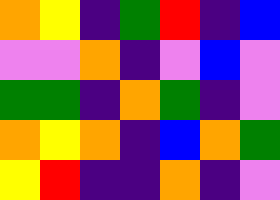[["orange", "yellow", "indigo", "green", "red", "indigo", "blue"], ["violet", "violet", "orange", "indigo", "violet", "blue", "violet"], ["green", "green", "indigo", "orange", "green", "indigo", "violet"], ["orange", "yellow", "orange", "indigo", "blue", "orange", "green"], ["yellow", "red", "indigo", "indigo", "orange", "indigo", "violet"]]